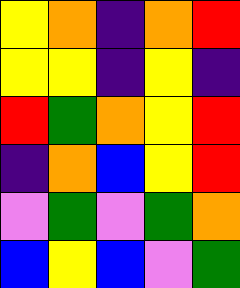[["yellow", "orange", "indigo", "orange", "red"], ["yellow", "yellow", "indigo", "yellow", "indigo"], ["red", "green", "orange", "yellow", "red"], ["indigo", "orange", "blue", "yellow", "red"], ["violet", "green", "violet", "green", "orange"], ["blue", "yellow", "blue", "violet", "green"]]